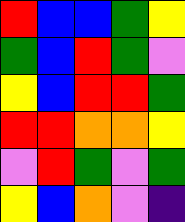[["red", "blue", "blue", "green", "yellow"], ["green", "blue", "red", "green", "violet"], ["yellow", "blue", "red", "red", "green"], ["red", "red", "orange", "orange", "yellow"], ["violet", "red", "green", "violet", "green"], ["yellow", "blue", "orange", "violet", "indigo"]]